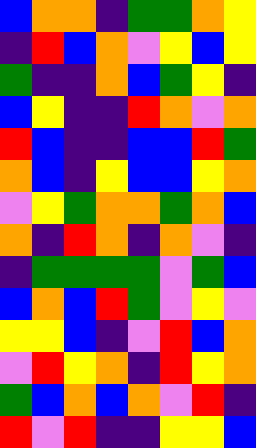[["blue", "orange", "orange", "indigo", "green", "green", "orange", "yellow"], ["indigo", "red", "blue", "orange", "violet", "yellow", "blue", "yellow"], ["green", "indigo", "indigo", "orange", "blue", "green", "yellow", "indigo"], ["blue", "yellow", "indigo", "indigo", "red", "orange", "violet", "orange"], ["red", "blue", "indigo", "indigo", "blue", "blue", "red", "green"], ["orange", "blue", "indigo", "yellow", "blue", "blue", "yellow", "orange"], ["violet", "yellow", "green", "orange", "orange", "green", "orange", "blue"], ["orange", "indigo", "red", "orange", "indigo", "orange", "violet", "indigo"], ["indigo", "green", "green", "green", "green", "violet", "green", "blue"], ["blue", "orange", "blue", "red", "green", "violet", "yellow", "violet"], ["yellow", "yellow", "blue", "indigo", "violet", "red", "blue", "orange"], ["violet", "red", "yellow", "orange", "indigo", "red", "yellow", "orange"], ["green", "blue", "orange", "blue", "orange", "violet", "red", "indigo"], ["red", "violet", "red", "indigo", "indigo", "yellow", "yellow", "blue"]]